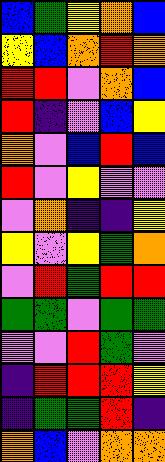[["blue", "green", "yellow", "orange", "blue"], ["yellow", "blue", "orange", "red", "orange"], ["red", "red", "violet", "orange", "blue"], ["red", "indigo", "violet", "blue", "yellow"], ["orange", "violet", "blue", "red", "blue"], ["red", "violet", "yellow", "violet", "violet"], ["violet", "orange", "indigo", "indigo", "yellow"], ["yellow", "violet", "yellow", "green", "orange"], ["violet", "red", "green", "red", "red"], ["green", "green", "violet", "green", "green"], ["violet", "violet", "red", "green", "violet"], ["indigo", "red", "red", "red", "yellow"], ["indigo", "green", "green", "red", "indigo"], ["orange", "blue", "violet", "orange", "orange"]]